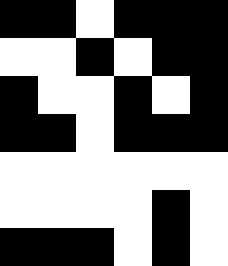[["black", "black", "white", "black", "black", "black"], ["white", "white", "black", "white", "black", "black"], ["black", "white", "white", "black", "white", "black"], ["black", "black", "white", "black", "black", "black"], ["white", "white", "white", "white", "white", "white"], ["white", "white", "white", "white", "black", "white"], ["black", "black", "black", "white", "black", "white"]]